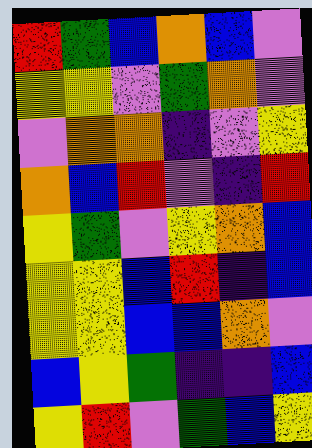[["red", "green", "blue", "orange", "blue", "violet"], ["yellow", "yellow", "violet", "green", "orange", "violet"], ["violet", "orange", "orange", "indigo", "violet", "yellow"], ["orange", "blue", "red", "violet", "indigo", "red"], ["yellow", "green", "violet", "yellow", "orange", "blue"], ["yellow", "yellow", "blue", "red", "indigo", "blue"], ["yellow", "yellow", "blue", "blue", "orange", "violet"], ["blue", "yellow", "green", "indigo", "indigo", "blue"], ["yellow", "red", "violet", "green", "blue", "yellow"]]